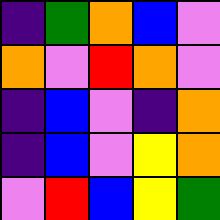[["indigo", "green", "orange", "blue", "violet"], ["orange", "violet", "red", "orange", "violet"], ["indigo", "blue", "violet", "indigo", "orange"], ["indigo", "blue", "violet", "yellow", "orange"], ["violet", "red", "blue", "yellow", "green"]]